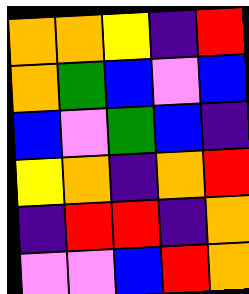[["orange", "orange", "yellow", "indigo", "red"], ["orange", "green", "blue", "violet", "blue"], ["blue", "violet", "green", "blue", "indigo"], ["yellow", "orange", "indigo", "orange", "red"], ["indigo", "red", "red", "indigo", "orange"], ["violet", "violet", "blue", "red", "orange"]]